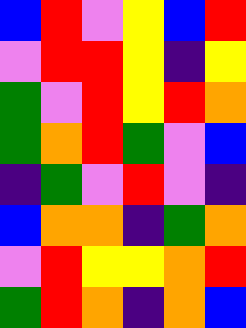[["blue", "red", "violet", "yellow", "blue", "red"], ["violet", "red", "red", "yellow", "indigo", "yellow"], ["green", "violet", "red", "yellow", "red", "orange"], ["green", "orange", "red", "green", "violet", "blue"], ["indigo", "green", "violet", "red", "violet", "indigo"], ["blue", "orange", "orange", "indigo", "green", "orange"], ["violet", "red", "yellow", "yellow", "orange", "red"], ["green", "red", "orange", "indigo", "orange", "blue"]]